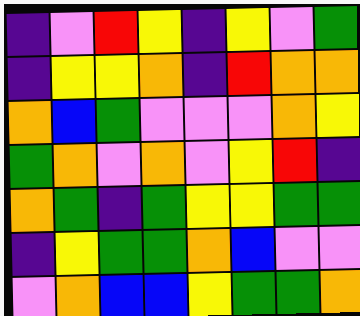[["indigo", "violet", "red", "yellow", "indigo", "yellow", "violet", "green"], ["indigo", "yellow", "yellow", "orange", "indigo", "red", "orange", "orange"], ["orange", "blue", "green", "violet", "violet", "violet", "orange", "yellow"], ["green", "orange", "violet", "orange", "violet", "yellow", "red", "indigo"], ["orange", "green", "indigo", "green", "yellow", "yellow", "green", "green"], ["indigo", "yellow", "green", "green", "orange", "blue", "violet", "violet"], ["violet", "orange", "blue", "blue", "yellow", "green", "green", "orange"]]